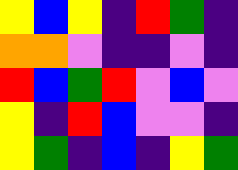[["yellow", "blue", "yellow", "indigo", "red", "green", "indigo"], ["orange", "orange", "violet", "indigo", "indigo", "violet", "indigo"], ["red", "blue", "green", "red", "violet", "blue", "violet"], ["yellow", "indigo", "red", "blue", "violet", "violet", "indigo"], ["yellow", "green", "indigo", "blue", "indigo", "yellow", "green"]]